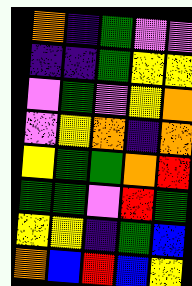[["orange", "indigo", "green", "violet", "violet"], ["indigo", "indigo", "green", "yellow", "yellow"], ["violet", "green", "violet", "yellow", "orange"], ["violet", "yellow", "orange", "indigo", "orange"], ["yellow", "green", "green", "orange", "red"], ["green", "green", "violet", "red", "green"], ["yellow", "yellow", "indigo", "green", "blue"], ["orange", "blue", "red", "blue", "yellow"]]